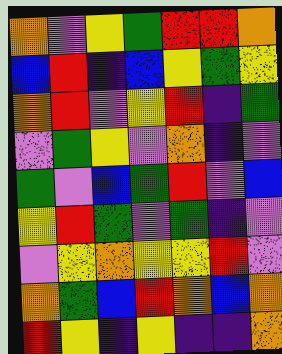[["orange", "violet", "yellow", "green", "red", "red", "orange"], ["blue", "red", "indigo", "blue", "yellow", "green", "yellow"], ["orange", "red", "violet", "yellow", "red", "indigo", "green"], ["violet", "green", "yellow", "violet", "orange", "indigo", "violet"], ["green", "violet", "blue", "green", "red", "violet", "blue"], ["yellow", "red", "green", "violet", "green", "indigo", "violet"], ["violet", "yellow", "orange", "yellow", "yellow", "red", "violet"], ["orange", "green", "blue", "red", "orange", "blue", "orange"], ["red", "yellow", "indigo", "yellow", "indigo", "indigo", "orange"]]